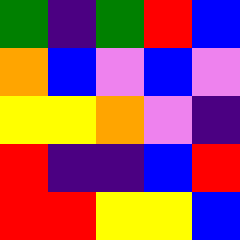[["green", "indigo", "green", "red", "blue"], ["orange", "blue", "violet", "blue", "violet"], ["yellow", "yellow", "orange", "violet", "indigo"], ["red", "indigo", "indigo", "blue", "red"], ["red", "red", "yellow", "yellow", "blue"]]